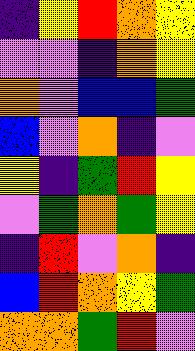[["indigo", "yellow", "red", "orange", "yellow"], ["violet", "violet", "indigo", "orange", "yellow"], ["orange", "violet", "blue", "blue", "green"], ["blue", "violet", "orange", "indigo", "violet"], ["yellow", "indigo", "green", "red", "yellow"], ["violet", "green", "orange", "green", "yellow"], ["indigo", "red", "violet", "orange", "indigo"], ["blue", "red", "orange", "yellow", "green"], ["orange", "orange", "green", "red", "violet"]]